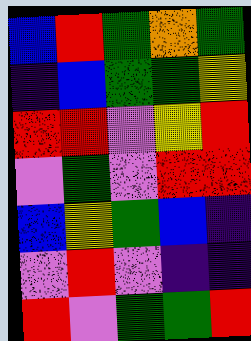[["blue", "red", "green", "orange", "green"], ["indigo", "blue", "green", "green", "yellow"], ["red", "red", "violet", "yellow", "red"], ["violet", "green", "violet", "red", "red"], ["blue", "yellow", "green", "blue", "indigo"], ["violet", "red", "violet", "indigo", "indigo"], ["red", "violet", "green", "green", "red"]]